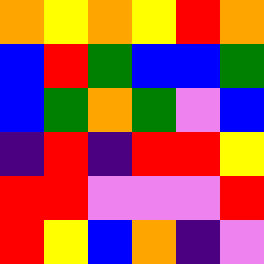[["orange", "yellow", "orange", "yellow", "red", "orange"], ["blue", "red", "green", "blue", "blue", "green"], ["blue", "green", "orange", "green", "violet", "blue"], ["indigo", "red", "indigo", "red", "red", "yellow"], ["red", "red", "violet", "violet", "violet", "red"], ["red", "yellow", "blue", "orange", "indigo", "violet"]]